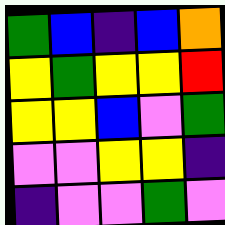[["green", "blue", "indigo", "blue", "orange"], ["yellow", "green", "yellow", "yellow", "red"], ["yellow", "yellow", "blue", "violet", "green"], ["violet", "violet", "yellow", "yellow", "indigo"], ["indigo", "violet", "violet", "green", "violet"]]